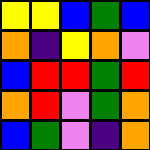[["yellow", "yellow", "blue", "green", "blue"], ["orange", "indigo", "yellow", "orange", "violet"], ["blue", "red", "red", "green", "red"], ["orange", "red", "violet", "green", "orange"], ["blue", "green", "violet", "indigo", "orange"]]